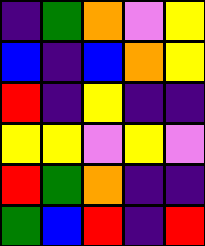[["indigo", "green", "orange", "violet", "yellow"], ["blue", "indigo", "blue", "orange", "yellow"], ["red", "indigo", "yellow", "indigo", "indigo"], ["yellow", "yellow", "violet", "yellow", "violet"], ["red", "green", "orange", "indigo", "indigo"], ["green", "blue", "red", "indigo", "red"]]